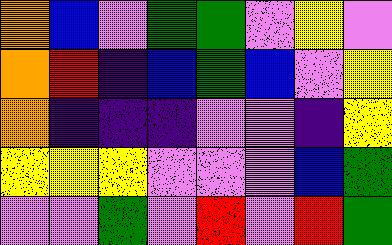[["orange", "blue", "violet", "green", "green", "violet", "yellow", "violet"], ["orange", "red", "indigo", "blue", "green", "blue", "violet", "yellow"], ["orange", "indigo", "indigo", "indigo", "violet", "violet", "indigo", "yellow"], ["yellow", "yellow", "yellow", "violet", "violet", "violet", "blue", "green"], ["violet", "violet", "green", "violet", "red", "violet", "red", "green"]]